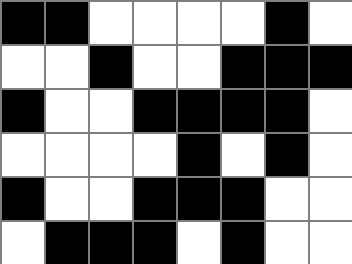[["black", "black", "white", "white", "white", "white", "black", "white"], ["white", "white", "black", "white", "white", "black", "black", "black"], ["black", "white", "white", "black", "black", "black", "black", "white"], ["white", "white", "white", "white", "black", "white", "black", "white"], ["black", "white", "white", "black", "black", "black", "white", "white"], ["white", "black", "black", "black", "white", "black", "white", "white"]]